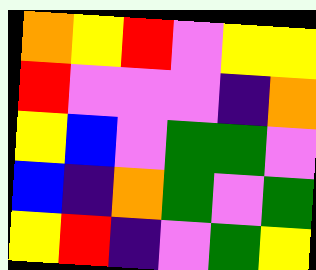[["orange", "yellow", "red", "violet", "yellow", "yellow"], ["red", "violet", "violet", "violet", "indigo", "orange"], ["yellow", "blue", "violet", "green", "green", "violet"], ["blue", "indigo", "orange", "green", "violet", "green"], ["yellow", "red", "indigo", "violet", "green", "yellow"]]